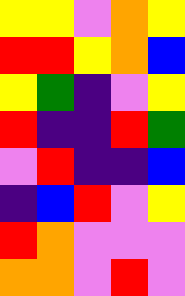[["yellow", "yellow", "violet", "orange", "yellow"], ["red", "red", "yellow", "orange", "blue"], ["yellow", "green", "indigo", "violet", "yellow"], ["red", "indigo", "indigo", "red", "green"], ["violet", "red", "indigo", "indigo", "blue"], ["indigo", "blue", "red", "violet", "yellow"], ["red", "orange", "violet", "violet", "violet"], ["orange", "orange", "violet", "red", "violet"]]